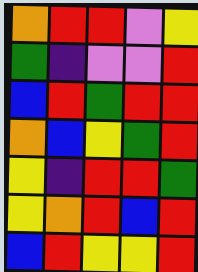[["orange", "red", "red", "violet", "yellow"], ["green", "indigo", "violet", "violet", "red"], ["blue", "red", "green", "red", "red"], ["orange", "blue", "yellow", "green", "red"], ["yellow", "indigo", "red", "red", "green"], ["yellow", "orange", "red", "blue", "red"], ["blue", "red", "yellow", "yellow", "red"]]